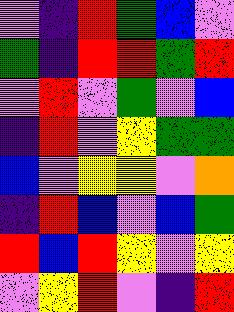[["violet", "indigo", "red", "green", "blue", "violet"], ["green", "indigo", "red", "red", "green", "red"], ["violet", "red", "violet", "green", "violet", "blue"], ["indigo", "red", "violet", "yellow", "green", "green"], ["blue", "violet", "yellow", "yellow", "violet", "orange"], ["indigo", "red", "blue", "violet", "blue", "green"], ["red", "blue", "red", "yellow", "violet", "yellow"], ["violet", "yellow", "red", "violet", "indigo", "red"]]